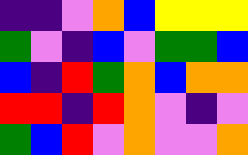[["indigo", "indigo", "violet", "orange", "blue", "yellow", "yellow", "yellow"], ["green", "violet", "indigo", "blue", "violet", "green", "green", "blue"], ["blue", "indigo", "red", "green", "orange", "blue", "orange", "orange"], ["red", "red", "indigo", "red", "orange", "violet", "indigo", "violet"], ["green", "blue", "red", "violet", "orange", "violet", "violet", "orange"]]